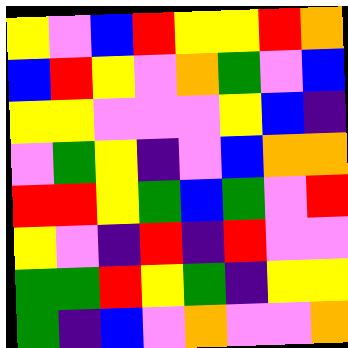[["yellow", "violet", "blue", "red", "yellow", "yellow", "red", "orange"], ["blue", "red", "yellow", "violet", "orange", "green", "violet", "blue"], ["yellow", "yellow", "violet", "violet", "violet", "yellow", "blue", "indigo"], ["violet", "green", "yellow", "indigo", "violet", "blue", "orange", "orange"], ["red", "red", "yellow", "green", "blue", "green", "violet", "red"], ["yellow", "violet", "indigo", "red", "indigo", "red", "violet", "violet"], ["green", "green", "red", "yellow", "green", "indigo", "yellow", "yellow"], ["green", "indigo", "blue", "violet", "orange", "violet", "violet", "orange"]]